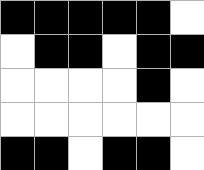[["black", "black", "black", "black", "black", "white"], ["white", "black", "black", "white", "black", "black"], ["white", "white", "white", "white", "black", "white"], ["white", "white", "white", "white", "white", "white"], ["black", "black", "white", "black", "black", "white"]]